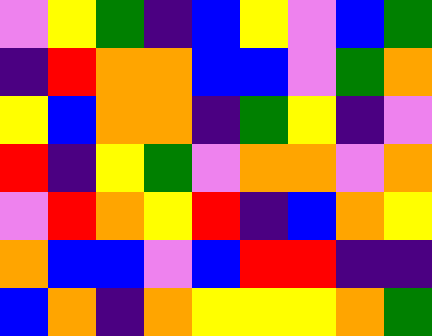[["violet", "yellow", "green", "indigo", "blue", "yellow", "violet", "blue", "green"], ["indigo", "red", "orange", "orange", "blue", "blue", "violet", "green", "orange"], ["yellow", "blue", "orange", "orange", "indigo", "green", "yellow", "indigo", "violet"], ["red", "indigo", "yellow", "green", "violet", "orange", "orange", "violet", "orange"], ["violet", "red", "orange", "yellow", "red", "indigo", "blue", "orange", "yellow"], ["orange", "blue", "blue", "violet", "blue", "red", "red", "indigo", "indigo"], ["blue", "orange", "indigo", "orange", "yellow", "yellow", "yellow", "orange", "green"]]